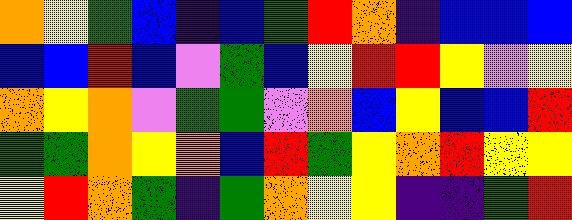[["orange", "yellow", "green", "blue", "indigo", "blue", "green", "red", "orange", "indigo", "blue", "blue", "blue"], ["blue", "blue", "red", "blue", "violet", "green", "blue", "yellow", "red", "red", "yellow", "violet", "yellow"], ["orange", "yellow", "orange", "violet", "green", "green", "violet", "orange", "blue", "yellow", "blue", "blue", "red"], ["green", "green", "orange", "yellow", "orange", "blue", "red", "green", "yellow", "orange", "red", "yellow", "yellow"], ["yellow", "red", "orange", "green", "indigo", "green", "orange", "yellow", "yellow", "indigo", "indigo", "green", "red"]]